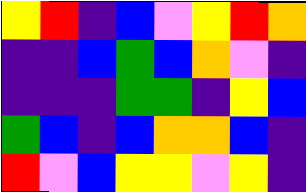[["yellow", "red", "indigo", "blue", "violet", "yellow", "red", "orange"], ["indigo", "indigo", "blue", "green", "blue", "orange", "violet", "indigo"], ["indigo", "indigo", "indigo", "green", "green", "indigo", "yellow", "blue"], ["green", "blue", "indigo", "blue", "orange", "orange", "blue", "indigo"], ["red", "violet", "blue", "yellow", "yellow", "violet", "yellow", "indigo"]]